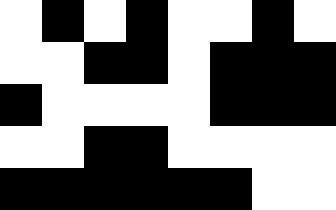[["white", "black", "white", "black", "white", "white", "black", "white"], ["white", "white", "black", "black", "white", "black", "black", "black"], ["black", "white", "white", "white", "white", "black", "black", "black"], ["white", "white", "black", "black", "white", "white", "white", "white"], ["black", "black", "black", "black", "black", "black", "white", "white"]]